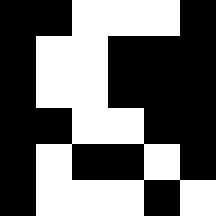[["black", "black", "white", "white", "white", "black"], ["black", "white", "white", "black", "black", "black"], ["black", "white", "white", "black", "black", "black"], ["black", "black", "white", "white", "black", "black"], ["black", "white", "black", "black", "white", "black"], ["black", "white", "white", "white", "black", "white"]]